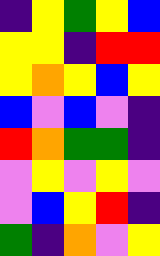[["indigo", "yellow", "green", "yellow", "blue"], ["yellow", "yellow", "indigo", "red", "red"], ["yellow", "orange", "yellow", "blue", "yellow"], ["blue", "violet", "blue", "violet", "indigo"], ["red", "orange", "green", "green", "indigo"], ["violet", "yellow", "violet", "yellow", "violet"], ["violet", "blue", "yellow", "red", "indigo"], ["green", "indigo", "orange", "violet", "yellow"]]